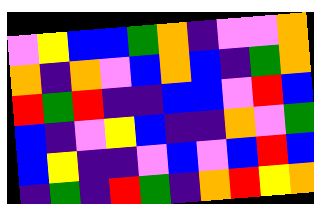[["violet", "yellow", "blue", "blue", "green", "orange", "indigo", "violet", "violet", "orange"], ["orange", "indigo", "orange", "violet", "blue", "orange", "blue", "indigo", "green", "orange"], ["red", "green", "red", "indigo", "indigo", "blue", "blue", "violet", "red", "blue"], ["blue", "indigo", "violet", "yellow", "blue", "indigo", "indigo", "orange", "violet", "green"], ["blue", "yellow", "indigo", "indigo", "violet", "blue", "violet", "blue", "red", "blue"], ["indigo", "green", "indigo", "red", "green", "indigo", "orange", "red", "yellow", "orange"]]